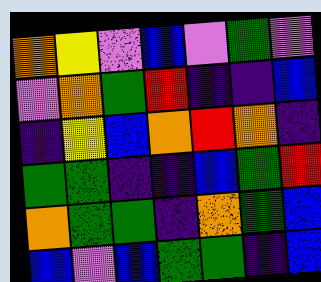[["orange", "yellow", "violet", "blue", "violet", "green", "violet"], ["violet", "orange", "green", "red", "indigo", "indigo", "blue"], ["indigo", "yellow", "blue", "orange", "red", "orange", "indigo"], ["green", "green", "indigo", "indigo", "blue", "green", "red"], ["orange", "green", "green", "indigo", "orange", "green", "blue"], ["blue", "violet", "blue", "green", "green", "indigo", "blue"]]